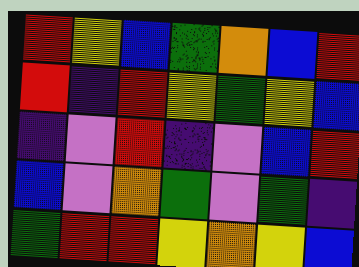[["red", "yellow", "blue", "green", "orange", "blue", "red"], ["red", "indigo", "red", "yellow", "green", "yellow", "blue"], ["indigo", "violet", "red", "indigo", "violet", "blue", "red"], ["blue", "violet", "orange", "green", "violet", "green", "indigo"], ["green", "red", "red", "yellow", "orange", "yellow", "blue"]]